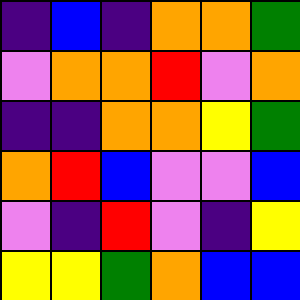[["indigo", "blue", "indigo", "orange", "orange", "green"], ["violet", "orange", "orange", "red", "violet", "orange"], ["indigo", "indigo", "orange", "orange", "yellow", "green"], ["orange", "red", "blue", "violet", "violet", "blue"], ["violet", "indigo", "red", "violet", "indigo", "yellow"], ["yellow", "yellow", "green", "orange", "blue", "blue"]]